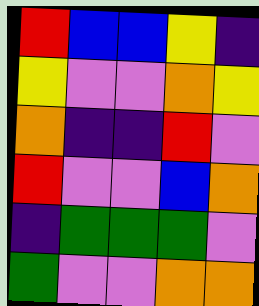[["red", "blue", "blue", "yellow", "indigo"], ["yellow", "violet", "violet", "orange", "yellow"], ["orange", "indigo", "indigo", "red", "violet"], ["red", "violet", "violet", "blue", "orange"], ["indigo", "green", "green", "green", "violet"], ["green", "violet", "violet", "orange", "orange"]]